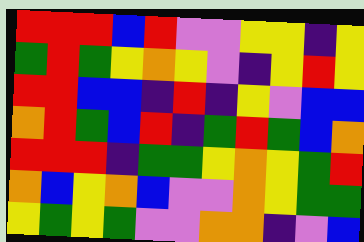[["red", "red", "red", "blue", "red", "violet", "violet", "yellow", "yellow", "indigo", "yellow"], ["green", "red", "green", "yellow", "orange", "yellow", "violet", "indigo", "yellow", "red", "yellow"], ["red", "red", "blue", "blue", "indigo", "red", "indigo", "yellow", "violet", "blue", "blue"], ["orange", "red", "green", "blue", "red", "indigo", "green", "red", "green", "blue", "orange"], ["red", "red", "red", "indigo", "green", "green", "yellow", "orange", "yellow", "green", "red"], ["orange", "blue", "yellow", "orange", "blue", "violet", "violet", "orange", "yellow", "green", "green"], ["yellow", "green", "yellow", "green", "violet", "violet", "orange", "orange", "indigo", "violet", "blue"]]